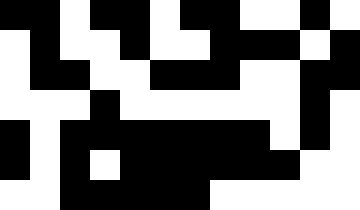[["black", "black", "white", "black", "black", "white", "black", "black", "white", "white", "black", "white"], ["white", "black", "white", "white", "black", "white", "white", "black", "black", "black", "white", "black"], ["white", "black", "black", "white", "white", "black", "black", "black", "white", "white", "black", "black"], ["white", "white", "white", "black", "white", "white", "white", "white", "white", "white", "black", "white"], ["black", "white", "black", "black", "black", "black", "black", "black", "black", "white", "black", "white"], ["black", "white", "black", "white", "black", "black", "black", "black", "black", "black", "white", "white"], ["white", "white", "black", "black", "black", "black", "black", "white", "white", "white", "white", "white"]]